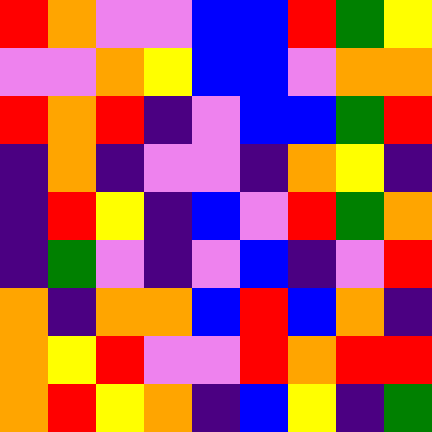[["red", "orange", "violet", "violet", "blue", "blue", "red", "green", "yellow"], ["violet", "violet", "orange", "yellow", "blue", "blue", "violet", "orange", "orange"], ["red", "orange", "red", "indigo", "violet", "blue", "blue", "green", "red"], ["indigo", "orange", "indigo", "violet", "violet", "indigo", "orange", "yellow", "indigo"], ["indigo", "red", "yellow", "indigo", "blue", "violet", "red", "green", "orange"], ["indigo", "green", "violet", "indigo", "violet", "blue", "indigo", "violet", "red"], ["orange", "indigo", "orange", "orange", "blue", "red", "blue", "orange", "indigo"], ["orange", "yellow", "red", "violet", "violet", "red", "orange", "red", "red"], ["orange", "red", "yellow", "orange", "indigo", "blue", "yellow", "indigo", "green"]]